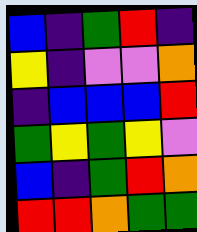[["blue", "indigo", "green", "red", "indigo"], ["yellow", "indigo", "violet", "violet", "orange"], ["indigo", "blue", "blue", "blue", "red"], ["green", "yellow", "green", "yellow", "violet"], ["blue", "indigo", "green", "red", "orange"], ["red", "red", "orange", "green", "green"]]